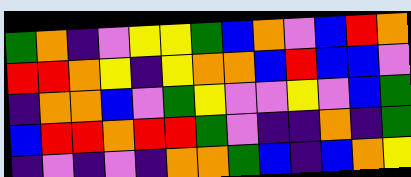[["green", "orange", "indigo", "violet", "yellow", "yellow", "green", "blue", "orange", "violet", "blue", "red", "orange"], ["red", "red", "orange", "yellow", "indigo", "yellow", "orange", "orange", "blue", "red", "blue", "blue", "violet"], ["indigo", "orange", "orange", "blue", "violet", "green", "yellow", "violet", "violet", "yellow", "violet", "blue", "green"], ["blue", "red", "red", "orange", "red", "red", "green", "violet", "indigo", "indigo", "orange", "indigo", "green"], ["indigo", "violet", "indigo", "violet", "indigo", "orange", "orange", "green", "blue", "indigo", "blue", "orange", "yellow"]]